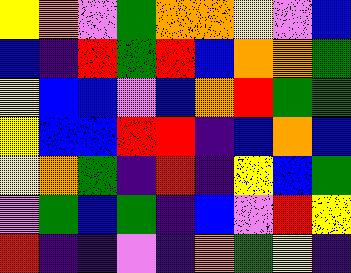[["yellow", "orange", "violet", "green", "orange", "orange", "yellow", "violet", "blue"], ["blue", "indigo", "red", "green", "red", "blue", "orange", "orange", "green"], ["yellow", "blue", "blue", "violet", "blue", "orange", "red", "green", "green"], ["yellow", "blue", "blue", "red", "red", "indigo", "blue", "orange", "blue"], ["yellow", "orange", "green", "indigo", "red", "indigo", "yellow", "blue", "green"], ["violet", "green", "blue", "green", "indigo", "blue", "violet", "red", "yellow"], ["red", "indigo", "indigo", "violet", "indigo", "orange", "green", "yellow", "indigo"]]